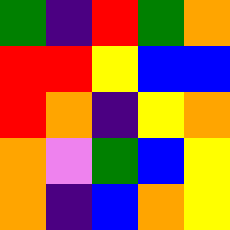[["green", "indigo", "red", "green", "orange"], ["red", "red", "yellow", "blue", "blue"], ["red", "orange", "indigo", "yellow", "orange"], ["orange", "violet", "green", "blue", "yellow"], ["orange", "indigo", "blue", "orange", "yellow"]]